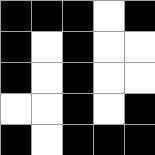[["black", "black", "black", "white", "black"], ["black", "white", "black", "white", "white"], ["black", "white", "black", "white", "white"], ["white", "white", "black", "white", "black"], ["black", "white", "black", "black", "black"]]